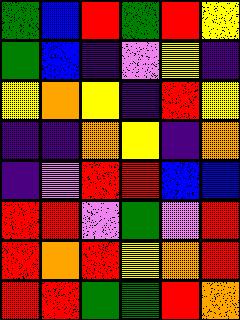[["green", "blue", "red", "green", "red", "yellow"], ["green", "blue", "indigo", "violet", "yellow", "indigo"], ["yellow", "orange", "yellow", "indigo", "red", "yellow"], ["indigo", "indigo", "orange", "yellow", "indigo", "orange"], ["indigo", "violet", "red", "red", "blue", "blue"], ["red", "red", "violet", "green", "violet", "red"], ["red", "orange", "red", "yellow", "orange", "red"], ["red", "red", "green", "green", "red", "orange"]]